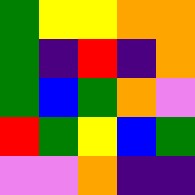[["green", "yellow", "yellow", "orange", "orange"], ["green", "indigo", "red", "indigo", "orange"], ["green", "blue", "green", "orange", "violet"], ["red", "green", "yellow", "blue", "green"], ["violet", "violet", "orange", "indigo", "indigo"]]